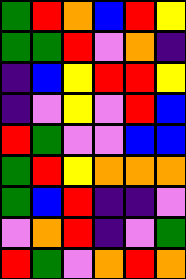[["green", "red", "orange", "blue", "red", "yellow"], ["green", "green", "red", "violet", "orange", "indigo"], ["indigo", "blue", "yellow", "red", "red", "yellow"], ["indigo", "violet", "yellow", "violet", "red", "blue"], ["red", "green", "violet", "violet", "blue", "blue"], ["green", "red", "yellow", "orange", "orange", "orange"], ["green", "blue", "red", "indigo", "indigo", "violet"], ["violet", "orange", "red", "indigo", "violet", "green"], ["red", "green", "violet", "orange", "red", "orange"]]